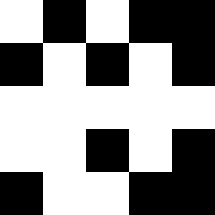[["white", "black", "white", "black", "black"], ["black", "white", "black", "white", "black"], ["white", "white", "white", "white", "white"], ["white", "white", "black", "white", "black"], ["black", "white", "white", "black", "black"]]